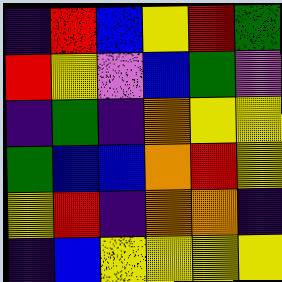[["indigo", "red", "blue", "yellow", "red", "green"], ["red", "yellow", "violet", "blue", "green", "violet"], ["indigo", "green", "indigo", "orange", "yellow", "yellow"], ["green", "blue", "blue", "orange", "red", "yellow"], ["yellow", "red", "indigo", "orange", "orange", "indigo"], ["indigo", "blue", "yellow", "yellow", "yellow", "yellow"]]